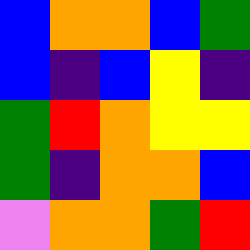[["blue", "orange", "orange", "blue", "green"], ["blue", "indigo", "blue", "yellow", "indigo"], ["green", "red", "orange", "yellow", "yellow"], ["green", "indigo", "orange", "orange", "blue"], ["violet", "orange", "orange", "green", "red"]]